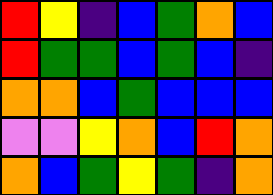[["red", "yellow", "indigo", "blue", "green", "orange", "blue"], ["red", "green", "green", "blue", "green", "blue", "indigo"], ["orange", "orange", "blue", "green", "blue", "blue", "blue"], ["violet", "violet", "yellow", "orange", "blue", "red", "orange"], ["orange", "blue", "green", "yellow", "green", "indigo", "orange"]]